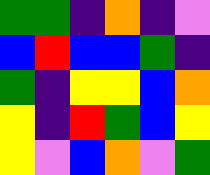[["green", "green", "indigo", "orange", "indigo", "violet"], ["blue", "red", "blue", "blue", "green", "indigo"], ["green", "indigo", "yellow", "yellow", "blue", "orange"], ["yellow", "indigo", "red", "green", "blue", "yellow"], ["yellow", "violet", "blue", "orange", "violet", "green"]]